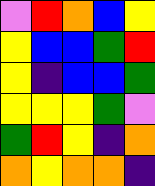[["violet", "red", "orange", "blue", "yellow"], ["yellow", "blue", "blue", "green", "red"], ["yellow", "indigo", "blue", "blue", "green"], ["yellow", "yellow", "yellow", "green", "violet"], ["green", "red", "yellow", "indigo", "orange"], ["orange", "yellow", "orange", "orange", "indigo"]]